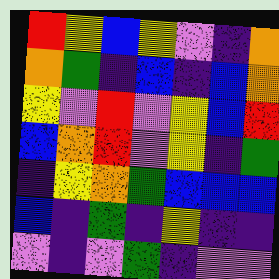[["red", "yellow", "blue", "yellow", "violet", "indigo", "orange"], ["orange", "green", "indigo", "blue", "indigo", "blue", "orange"], ["yellow", "violet", "red", "violet", "yellow", "blue", "red"], ["blue", "orange", "red", "violet", "yellow", "indigo", "green"], ["indigo", "yellow", "orange", "green", "blue", "blue", "blue"], ["blue", "indigo", "green", "indigo", "yellow", "indigo", "indigo"], ["violet", "indigo", "violet", "green", "indigo", "violet", "violet"]]